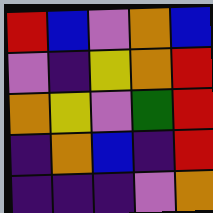[["red", "blue", "violet", "orange", "blue"], ["violet", "indigo", "yellow", "orange", "red"], ["orange", "yellow", "violet", "green", "red"], ["indigo", "orange", "blue", "indigo", "red"], ["indigo", "indigo", "indigo", "violet", "orange"]]